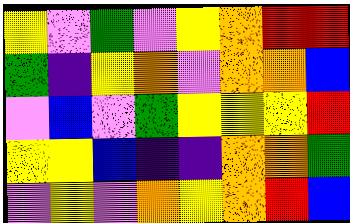[["yellow", "violet", "green", "violet", "yellow", "orange", "red", "red"], ["green", "indigo", "yellow", "orange", "violet", "orange", "orange", "blue"], ["violet", "blue", "violet", "green", "yellow", "yellow", "yellow", "red"], ["yellow", "yellow", "blue", "indigo", "indigo", "orange", "orange", "green"], ["violet", "yellow", "violet", "orange", "yellow", "orange", "red", "blue"]]